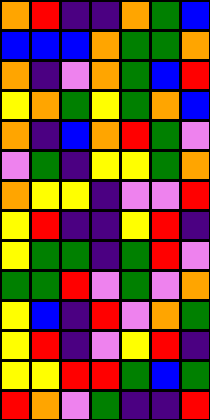[["orange", "red", "indigo", "indigo", "orange", "green", "blue"], ["blue", "blue", "blue", "orange", "green", "green", "orange"], ["orange", "indigo", "violet", "orange", "green", "blue", "red"], ["yellow", "orange", "green", "yellow", "green", "orange", "blue"], ["orange", "indigo", "blue", "orange", "red", "green", "violet"], ["violet", "green", "indigo", "yellow", "yellow", "green", "orange"], ["orange", "yellow", "yellow", "indigo", "violet", "violet", "red"], ["yellow", "red", "indigo", "indigo", "yellow", "red", "indigo"], ["yellow", "green", "green", "indigo", "green", "red", "violet"], ["green", "green", "red", "violet", "green", "violet", "orange"], ["yellow", "blue", "indigo", "red", "violet", "orange", "green"], ["yellow", "red", "indigo", "violet", "yellow", "red", "indigo"], ["yellow", "yellow", "red", "red", "green", "blue", "green"], ["red", "orange", "violet", "green", "indigo", "indigo", "red"]]